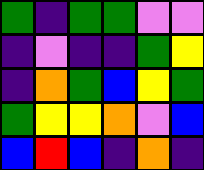[["green", "indigo", "green", "green", "violet", "violet"], ["indigo", "violet", "indigo", "indigo", "green", "yellow"], ["indigo", "orange", "green", "blue", "yellow", "green"], ["green", "yellow", "yellow", "orange", "violet", "blue"], ["blue", "red", "blue", "indigo", "orange", "indigo"]]